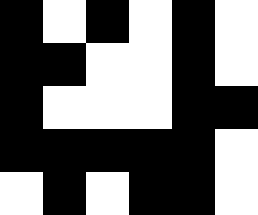[["black", "white", "black", "white", "black", "white"], ["black", "black", "white", "white", "black", "white"], ["black", "white", "white", "white", "black", "black"], ["black", "black", "black", "black", "black", "white"], ["white", "black", "white", "black", "black", "white"]]